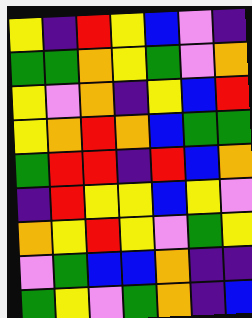[["yellow", "indigo", "red", "yellow", "blue", "violet", "indigo"], ["green", "green", "orange", "yellow", "green", "violet", "orange"], ["yellow", "violet", "orange", "indigo", "yellow", "blue", "red"], ["yellow", "orange", "red", "orange", "blue", "green", "green"], ["green", "red", "red", "indigo", "red", "blue", "orange"], ["indigo", "red", "yellow", "yellow", "blue", "yellow", "violet"], ["orange", "yellow", "red", "yellow", "violet", "green", "yellow"], ["violet", "green", "blue", "blue", "orange", "indigo", "indigo"], ["green", "yellow", "violet", "green", "orange", "indigo", "blue"]]